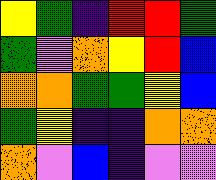[["yellow", "green", "indigo", "red", "red", "green"], ["green", "violet", "orange", "yellow", "red", "blue"], ["orange", "orange", "green", "green", "yellow", "blue"], ["green", "yellow", "indigo", "indigo", "orange", "orange"], ["orange", "violet", "blue", "indigo", "violet", "violet"]]